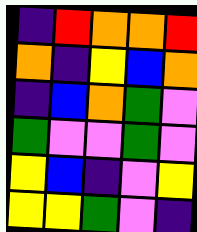[["indigo", "red", "orange", "orange", "red"], ["orange", "indigo", "yellow", "blue", "orange"], ["indigo", "blue", "orange", "green", "violet"], ["green", "violet", "violet", "green", "violet"], ["yellow", "blue", "indigo", "violet", "yellow"], ["yellow", "yellow", "green", "violet", "indigo"]]